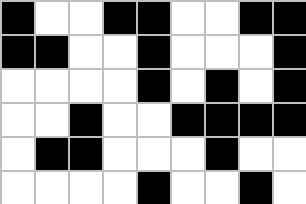[["black", "white", "white", "black", "black", "white", "white", "black", "black"], ["black", "black", "white", "white", "black", "white", "white", "white", "black"], ["white", "white", "white", "white", "black", "white", "black", "white", "black"], ["white", "white", "black", "white", "white", "black", "black", "black", "black"], ["white", "black", "black", "white", "white", "white", "black", "white", "white"], ["white", "white", "white", "white", "black", "white", "white", "black", "white"]]